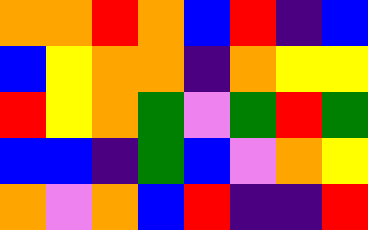[["orange", "orange", "red", "orange", "blue", "red", "indigo", "blue"], ["blue", "yellow", "orange", "orange", "indigo", "orange", "yellow", "yellow"], ["red", "yellow", "orange", "green", "violet", "green", "red", "green"], ["blue", "blue", "indigo", "green", "blue", "violet", "orange", "yellow"], ["orange", "violet", "orange", "blue", "red", "indigo", "indigo", "red"]]